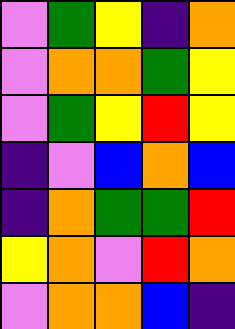[["violet", "green", "yellow", "indigo", "orange"], ["violet", "orange", "orange", "green", "yellow"], ["violet", "green", "yellow", "red", "yellow"], ["indigo", "violet", "blue", "orange", "blue"], ["indigo", "orange", "green", "green", "red"], ["yellow", "orange", "violet", "red", "orange"], ["violet", "orange", "orange", "blue", "indigo"]]